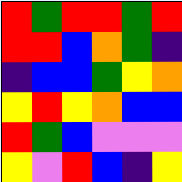[["red", "green", "red", "red", "green", "red"], ["red", "red", "blue", "orange", "green", "indigo"], ["indigo", "blue", "blue", "green", "yellow", "orange"], ["yellow", "red", "yellow", "orange", "blue", "blue"], ["red", "green", "blue", "violet", "violet", "violet"], ["yellow", "violet", "red", "blue", "indigo", "yellow"]]